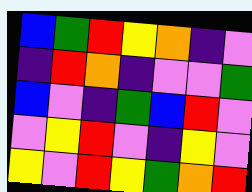[["blue", "green", "red", "yellow", "orange", "indigo", "violet"], ["indigo", "red", "orange", "indigo", "violet", "violet", "green"], ["blue", "violet", "indigo", "green", "blue", "red", "violet"], ["violet", "yellow", "red", "violet", "indigo", "yellow", "violet"], ["yellow", "violet", "red", "yellow", "green", "orange", "red"]]